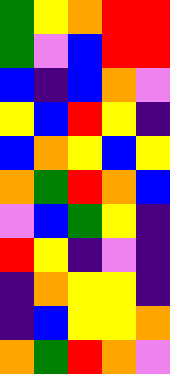[["green", "yellow", "orange", "red", "red"], ["green", "violet", "blue", "red", "red"], ["blue", "indigo", "blue", "orange", "violet"], ["yellow", "blue", "red", "yellow", "indigo"], ["blue", "orange", "yellow", "blue", "yellow"], ["orange", "green", "red", "orange", "blue"], ["violet", "blue", "green", "yellow", "indigo"], ["red", "yellow", "indigo", "violet", "indigo"], ["indigo", "orange", "yellow", "yellow", "indigo"], ["indigo", "blue", "yellow", "yellow", "orange"], ["orange", "green", "red", "orange", "violet"]]